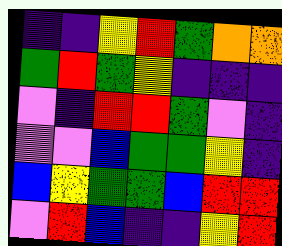[["indigo", "indigo", "yellow", "red", "green", "orange", "orange"], ["green", "red", "green", "yellow", "indigo", "indigo", "indigo"], ["violet", "indigo", "red", "red", "green", "violet", "indigo"], ["violet", "violet", "blue", "green", "green", "yellow", "indigo"], ["blue", "yellow", "green", "green", "blue", "red", "red"], ["violet", "red", "blue", "indigo", "indigo", "yellow", "red"]]